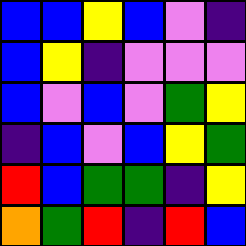[["blue", "blue", "yellow", "blue", "violet", "indigo"], ["blue", "yellow", "indigo", "violet", "violet", "violet"], ["blue", "violet", "blue", "violet", "green", "yellow"], ["indigo", "blue", "violet", "blue", "yellow", "green"], ["red", "blue", "green", "green", "indigo", "yellow"], ["orange", "green", "red", "indigo", "red", "blue"]]